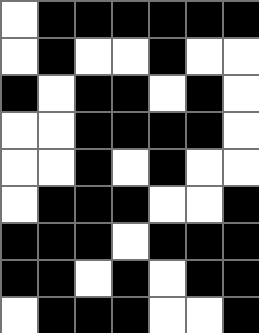[["white", "black", "black", "black", "black", "black", "black"], ["white", "black", "white", "white", "black", "white", "white"], ["black", "white", "black", "black", "white", "black", "white"], ["white", "white", "black", "black", "black", "black", "white"], ["white", "white", "black", "white", "black", "white", "white"], ["white", "black", "black", "black", "white", "white", "black"], ["black", "black", "black", "white", "black", "black", "black"], ["black", "black", "white", "black", "white", "black", "black"], ["white", "black", "black", "black", "white", "white", "black"]]